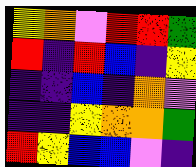[["yellow", "orange", "violet", "red", "red", "green"], ["red", "indigo", "red", "blue", "indigo", "yellow"], ["indigo", "indigo", "blue", "indigo", "orange", "violet"], ["indigo", "indigo", "yellow", "orange", "orange", "green"], ["red", "yellow", "blue", "blue", "violet", "indigo"]]